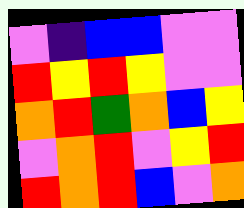[["violet", "indigo", "blue", "blue", "violet", "violet"], ["red", "yellow", "red", "yellow", "violet", "violet"], ["orange", "red", "green", "orange", "blue", "yellow"], ["violet", "orange", "red", "violet", "yellow", "red"], ["red", "orange", "red", "blue", "violet", "orange"]]